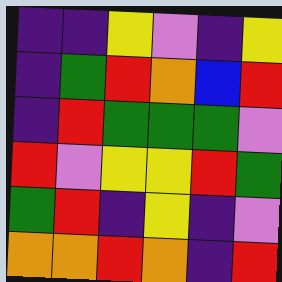[["indigo", "indigo", "yellow", "violet", "indigo", "yellow"], ["indigo", "green", "red", "orange", "blue", "red"], ["indigo", "red", "green", "green", "green", "violet"], ["red", "violet", "yellow", "yellow", "red", "green"], ["green", "red", "indigo", "yellow", "indigo", "violet"], ["orange", "orange", "red", "orange", "indigo", "red"]]